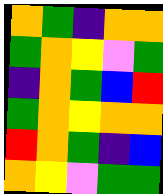[["orange", "green", "indigo", "orange", "orange"], ["green", "orange", "yellow", "violet", "green"], ["indigo", "orange", "green", "blue", "red"], ["green", "orange", "yellow", "orange", "orange"], ["red", "orange", "green", "indigo", "blue"], ["orange", "yellow", "violet", "green", "green"]]